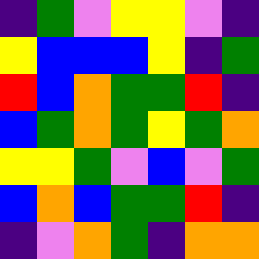[["indigo", "green", "violet", "yellow", "yellow", "violet", "indigo"], ["yellow", "blue", "blue", "blue", "yellow", "indigo", "green"], ["red", "blue", "orange", "green", "green", "red", "indigo"], ["blue", "green", "orange", "green", "yellow", "green", "orange"], ["yellow", "yellow", "green", "violet", "blue", "violet", "green"], ["blue", "orange", "blue", "green", "green", "red", "indigo"], ["indigo", "violet", "orange", "green", "indigo", "orange", "orange"]]